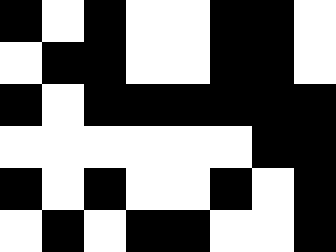[["black", "white", "black", "white", "white", "black", "black", "white"], ["white", "black", "black", "white", "white", "black", "black", "white"], ["black", "white", "black", "black", "black", "black", "black", "black"], ["white", "white", "white", "white", "white", "white", "black", "black"], ["black", "white", "black", "white", "white", "black", "white", "black"], ["white", "black", "white", "black", "black", "white", "white", "black"]]